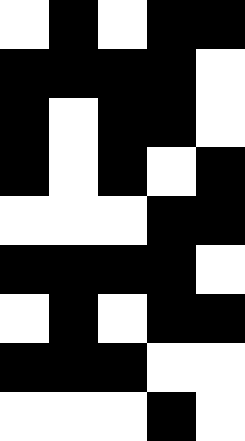[["white", "black", "white", "black", "black"], ["black", "black", "black", "black", "white"], ["black", "white", "black", "black", "white"], ["black", "white", "black", "white", "black"], ["white", "white", "white", "black", "black"], ["black", "black", "black", "black", "white"], ["white", "black", "white", "black", "black"], ["black", "black", "black", "white", "white"], ["white", "white", "white", "black", "white"]]